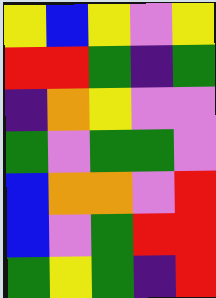[["yellow", "blue", "yellow", "violet", "yellow"], ["red", "red", "green", "indigo", "green"], ["indigo", "orange", "yellow", "violet", "violet"], ["green", "violet", "green", "green", "violet"], ["blue", "orange", "orange", "violet", "red"], ["blue", "violet", "green", "red", "red"], ["green", "yellow", "green", "indigo", "red"]]